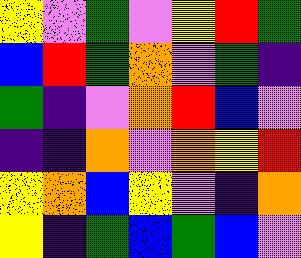[["yellow", "violet", "green", "violet", "yellow", "red", "green"], ["blue", "red", "green", "orange", "violet", "green", "indigo"], ["green", "indigo", "violet", "orange", "red", "blue", "violet"], ["indigo", "indigo", "orange", "violet", "orange", "yellow", "red"], ["yellow", "orange", "blue", "yellow", "violet", "indigo", "orange"], ["yellow", "indigo", "green", "blue", "green", "blue", "violet"]]